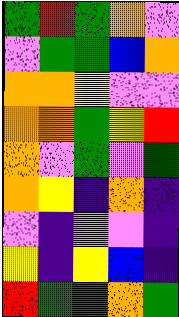[["green", "red", "green", "orange", "violet"], ["violet", "green", "green", "blue", "orange"], ["orange", "orange", "yellow", "violet", "violet"], ["orange", "orange", "green", "yellow", "red"], ["orange", "violet", "green", "violet", "green"], ["orange", "yellow", "indigo", "orange", "indigo"], ["violet", "indigo", "violet", "violet", "indigo"], ["yellow", "indigo", "yellow", "blue", "indigo"], ["red", "green", "green", "orange", "green"]]